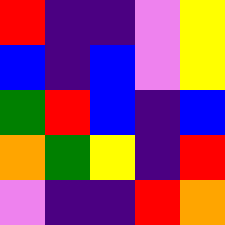[["red", "indigo", "indigo", "violet", "yellow"], ["blue", "indigo", "blue", "violet", "yellow"], ["green", "red", "blue", "indigo", "blue"], ["orange", "green", "yellow", "indigo", "red"], ["violet", "indigo", "indigo", "red", "orange"]]